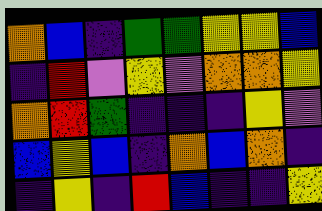[["orange", "blue", "indigo", "green", "green", "yellow", "yellow", "blue"], ["indigo", "red", "violet", "yellow", "violet", "orange", "orange", "yellow"], ["orange", "red", "green", "indigo", "indigo", "indigo", "yellow", "violet"], ["blue", "yellow", "blue", "indigo", "orange", "blue", "orange", "indigo"], ["indigo", "yellow", "indigo", "red", "blue", "indigo", "indigo", "yellow"]]